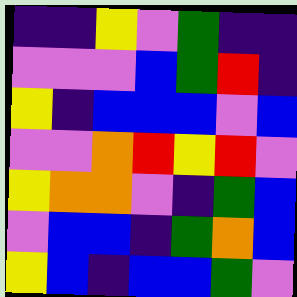[["indigo", "indigo", "yellow", "violet", "green", "indigo", "indigo"], ["violet", "violet", "violet", "blue", "green", "red", "indigo"], ["yellow", "indigo", "blue", "blue", "blue", "violet", "blue"], ["violet", "violet", "orange", "red", "yellow", "red", "violet"], ["yellow", "orange", "orange", "violet", "indigo", "green", "blue"], ["violet", "blue", "blue", "indigo", "green", "orange", "blue"], ["yellow", "blue", "indigo", "blue", "blue", "green", "violet"]]